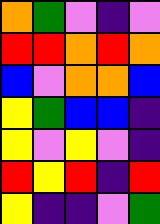[["orange", "green", "violet", "indigo", "violet"], ["red", "red", "orange", "red", "orange"], ["blue", "violet", "orange", "orange", "blue"], ["yellow", "green", "blue", "blue", "indigo"], ["yellow", "violet", "yellow", "violet", "indigo"], ["red", "yellow", "red", "indigo", "red"], ["yellow", "indigo", "indigo", "violet", "green"]]